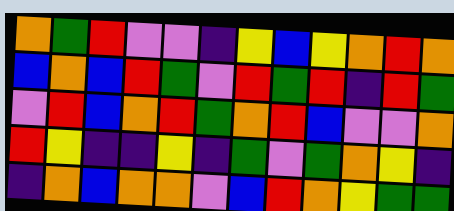[["orange", "green", "red", "violet", "violet", "indigo", "yellow", "blue", "yellow", "orange", "red", "orange"], ["blue", "orange", "blue", "red", "green", "violet", "red", "green", "red", "indigo", "red", "green"], ["violet", "red", "blue", "orange", "red", "green", "orange", "red", "blue", "violet", "violet", "orange"], ["red", "yellow", "indigo", "indigo", "yellow", "indigo", "green", "violet", "green", "orange", "yellow", "indigo"], ["indigo", "orange", "blue", "orange", "orange", "violet", "blue", "red", "orange", "yellow", "green", "green"]]